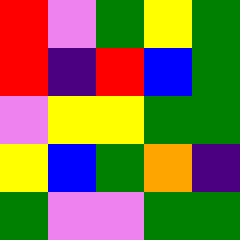[["red", "violet", "green", "yellow", "green"], ["red", "indigo", "red", "blue", "green"], ["violet", "yellow", "yellow", "green", "green"], ["yellow", "blue", "green", "orange", "indigo"], ["green", "violet", "violet", "green", "green"]]